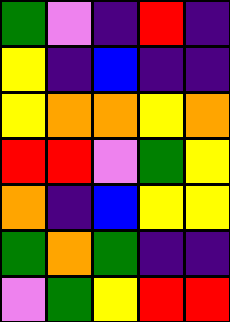[["green", "violet", "indigo", "red", "indigo"], ["yellow", "indigo", "blue", "indigo", "indigo"], ["yellow", "orange", "orange", "yellow", "orange"], ["red", "red", "violet", "green", "yellow"], ["orange", "indigo", "blue", "yellow", "yellow"], ["green", "orange", "green", "indigo", "indigo"], ["violet", "green", "yellow", "red", "red"]]